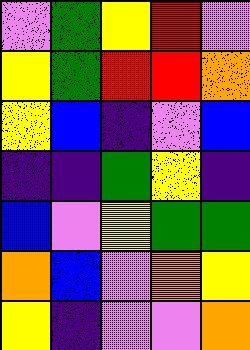[["violet", "green", "yellow", "red", "violet"], ["yellow", "green", "red", "red", "orange"], ["yellow", "blue", "indigo", "violet", "blue"], ["indigo", "indigo", "green", "yellow", "indigo"], ["blue", "violet", "yellow", "green", "green"], ["orange", "blue", "violet", "orange", "yellow"], ["yellow", "indigo", "violet", "violet", "orange"]]